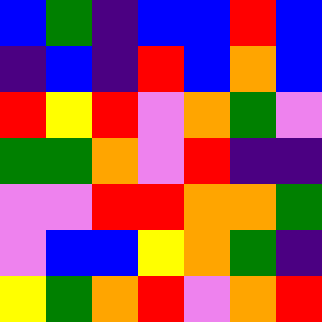[["blue", "green", "indigo", "blue", "blue", "red", "blue"], ["indigo", "blue", "indigo", "red", "blue", "orange", "blue"], ["red", "yellow", "red", "violet", "orange", "green", "violet"], ["green", "green", "orange", "violet", "red", "indigo", "indigo"], ["violet", "violet", "red", "red", "orange", "orange", "green"], ["violet", "blue", "blue", "yellow", "orange", "green", "indigo"], ["yellow", "green", "orange", "red", "violet", "orange", "red"]]